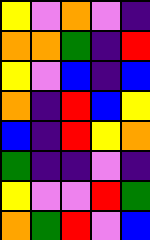[["yellow", "violet", "orange", "violet", "indigo"], ["orange", "orange", "green", "indigo", "red"], ["yellow", "violet", "blue", "indigo", "blue"], ["orange", "indigo", "red", "blue", "yellow"], ["blue", "indigo", "red", "yellow", "orange"], ["green", "indigo", "indigo", "violet", "indigo"], ["yellow", "violet", "violet", "red", "green"], ["orange", "green", "red", "violet", "blue"]]